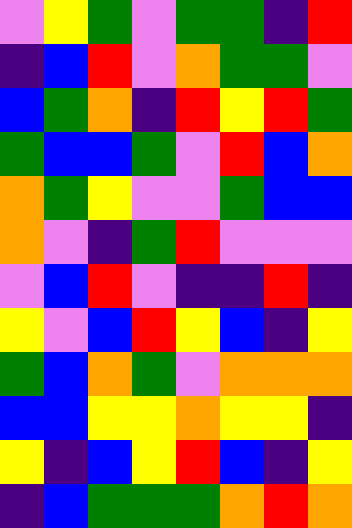[["violet", "yellow", "green", "violet", "green", "green", "indigo", "red"], ["indigo", "blue", "red", "violet", "orange", "green", "green", "violet"], ["blue", "green", "orange", "indigo", "red", "yellow", "red", "green"], ["green", "blue", "blue", "green", "violet", "red", "blue", "orange"], ["orange", "green", "yellow", "violet", "violet", "green", "blue", "blue"], ["orange", "violet", "indigo", "green", "red", "violet", "violet", "violet"], ["violet", "blue", "red", "violet", "indigo", "indigo", "red", "indigo"], ["yellow", "violet", "blue", "red", "yellow", "blue", "indigo", "yellow"], ["green", "blue", "orange", "green", "violet", "orange", "orange", "orange"], ["blue", "blue", "yellow", "yellow", "orange", "yellow", "yellow", "indigo"], ["yellow", "indigo", "blue", "yellow", "red", "blue", "indigo", "yellow"], ["indigo", "blue", "green", "green", "green", "orange", "red", "orange"]]